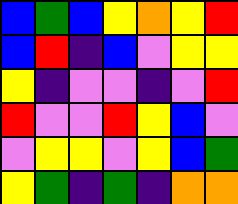[["blue", "green", "blue", "yellow", "orange", "yellow", "red"], ["blue", "red", "indigo", "blue", "violet", "yellow", "yellow"], ["yellow", "indigo", "violet", "violet", "indigo", "violet", "red"], ["red", "violet", "violet", "red", "yellow", "blue", "violet"], ["violet", "yellow", "yellow", "violet", "yellow", "blue", "green"], ["yellow", "green", "indigo", "green", "indigo", "orange", "orange"]]